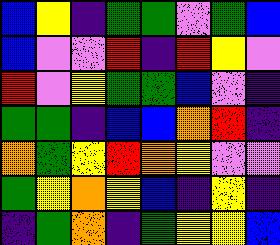[["blue", "yellow", "indigo", "green", "green", "violet", "green", "blue"], ["blue", "violet", "violet", "red", "indigo", "red", "yellow", "violet"], ["red", "violet", "yellow", "green", "green", "blue", "violet", "indigo"], ["green", "green", "indigo", "blue", "blue", "orange", "red", "indigo"], ["orange", "green", "yellow", "red", "orange", "yellow", "violet", "violet"], ["green", "yellow", "orange", "yellow", "blue", "indigo", "yellow", "indigo"], ["indigo", "green", "orange", "indigo", "green", "yellow", "yellow", "blue"]]